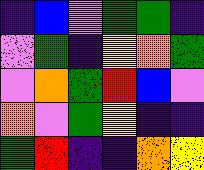[["indigo", "blue", "violet", "green", "green", "indigo"], ["violet", "green", "indigo", "yellow", "orange", "green"], ["violet", "orange", "green", "red", "blue", "violet"], ["orange", "violet", "green", "yellow", "indigo", "indigo"], ["green", "red", "indigo", "indigo", "orange", "yellow"]]